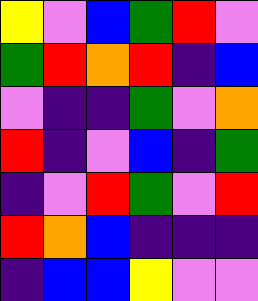[["yellow", "violet", "blue", "green", "red", "violet"], ["green", "red", "orange", "red", "indigo", "blue"], ["violet", "indigo", "indigo", "green", "violet", "orange"], ["red", "indigo", "violet", "blue", "indigo", "green"], ["indigo", "violet", "red", "green", "violet", "red"], ["red", "orange", "blue", "indigo", "indigo", "indigo"], ["indigo", "blue", "blue", "yellow", "violet", "violet"]]